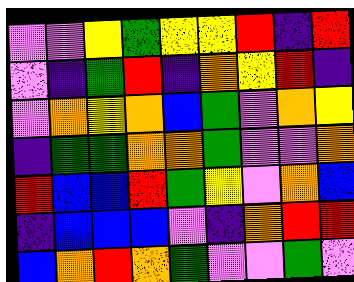[["violet", "violet", "yellow", "green", "yellow", "yellow", "red", "indigo", "red"], ["violet", "indigo", "green", "red", "indigo", "orange", "yellow", "red", "indigo"], ["violet", "orange", "yellow", "orange", "blue", "green", "violet", "orange", "yellow"], ["indigo", "green", "green", "orange", "orange", "green", "violet", "violet", "orange"], ["red", "blue", "blue", "red", "green", "yellow", "violet", "orange", "blue"], ["indigo", "blue", "blue", "blue", "violet", "indigo", "orange", "red", "red"], ["blue", "orange", "red", "orange", "green", "violet", "violet", "green", "violet"]]